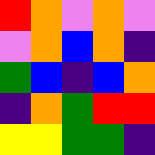[["red", "orange", "violet", "orange", "violet"], ["violet", "orange", "blue", "orange", "indigo"], ["green", "blue", "indigo", "blue", "orange"], ["indigo", "orange", "green", "red", "red"], ["yellow", "yellow", "green", "green", "indigo"]]